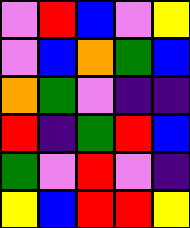[["violet", "red", "blue", "violet", "yellow"], ["violet", "blue", "orange", "green", "blue"], ["orange", "green", "violet", "indigo", "indigo"], ["red", "indigo", "green", "red", "blue"], ["green", "violet", "red", "violet", "indigo"], ["yellow", "blue", "red", "red", "yellow"]]